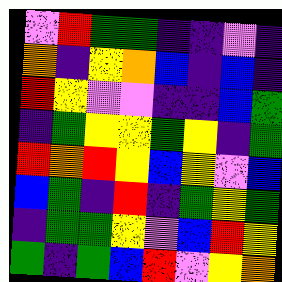[["violet", "red", "green", "green", "indigo", "indigo", "violet", "indigo"], ["orange", "indigo", "yellow", "orange", "blue", "indigo", "blue", "indigo"], ["red", "yellow", "violet", "violet", "indigo", "indigo", "blue", "green"], ["indigo", "green", "yellow", "yellow", "green", "yellow", "indigo", "green"], ["red", "orange", "red", "yellow", "blue", "yellow", "violet", "blue"], ["blue", "green", "indigo", "red", "indigo", "green", "yellow", "green"], ["indigo", "green", "green", "yellow", "violet", "blue", "red", "yellow"], ["green", "indigo", "green", "blue", "red", "violet", "yellow", "orange"]]